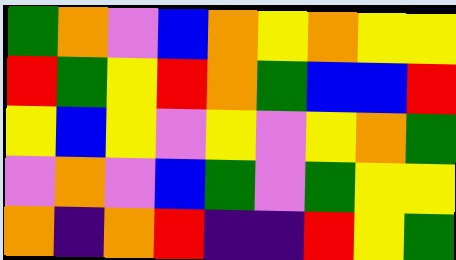[["green", "orange", "violet", "blue", "orange", "yellow", "orange", "yellow", "yellow"], ["red", "green", "yellow", "red", "orange", "green", "blue", "blue", "red"], ["yellow", "blue", "yellow", "violet", "yellow", "violet", "yellow", "orange", "green"], ["violet", "orange", "violet", "blue", "green", "violet", "green", "yellow", "yellow"], ["orange", "indigo", "orange", "red", "indigo", "indigo", "red", "yellow", "green"]]